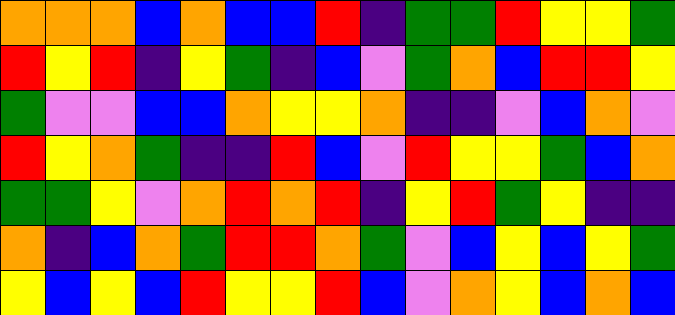[["orange", "orange", "orange", "blue", "orange", "blue", "blue", "red", "indigo", "green", "green", "red", "yellow", "yellow", "green"], ["red", "yellow", "red", "indigo", "yellow", "green", "indigo", "blue", "violet", "green", "orange", "blue", "red", "red", "yellow"], ["green", "violet", "violet", "blue", "blue", "orange", "yellow", "yellow", "orange", "indigo", "indigo", "violet", "blue", "orange", "violet"], ["red", "yellow", "orange", "green", "indigo", "indigo", "red", "blue", "violet", "red", "yellow", "yellow", "green", "blue", "orange"], ["green", "green", "yellow", "violet", "orange", "red", "orange", "red", "indigo", "yellow", "red", "green", "yellow", "indigo", "indigo"], ["orange", "indigo", "blue", "orange", "green", "red", "red", "orange", "green", "violet", "blue", "yellow", "blue", "yellow", "green"], ["yellow", "blue", "yellow", "blue", "red", "yellow", "yellow", "red", "blue", "violet", "orange", "yellow", "blue", "orange", "blue"]]